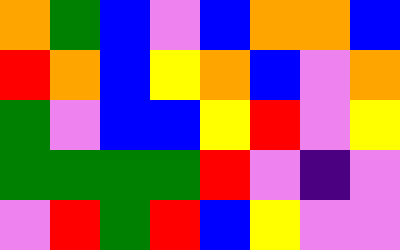[["orange", "green", "blue", "violet", "blue", "orange", "orange", "blue"], ["red", "orange", "blue", "yellow", "orange", "blue", "violet", "orange"], ["green", "violet", "blue", "blue", "yellow", "red", "violet", "yellow"], ["green", "green", "green", "green", "red", "violet", "indigo", "violet"], ["violet", "red", "green", "red", "blue", "yellow", "violet", "violet"]]